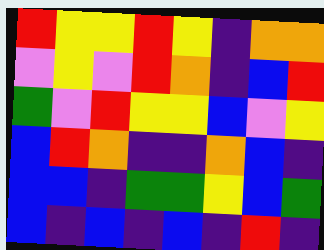[["red", "yellow", "yellow", "red", "yellow", "indigo", "orange", "orange"], ["violet", "yellow", "violet", "red", "orange", "indigo", "blue", "red"], ["green", "violet", "red", "yellow", "yellow", "blue", "violet", "yellow"], ["blue", "red", "orange", "indigo", "indigo", "orange", "blue", "indigo"], ["blue", "blue", "indigo", "green", "green", "yellow", "blue", "green"], ["blue", "indigo", "blue", "indigo", "blue", "indigo", "red", "indigo"]]